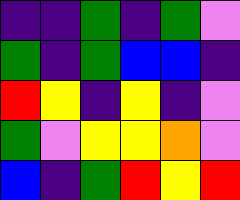[["indigo", "indigo", "green", "indigo", "green", "violet"], ["green", "indigo", "green", "blue", "blue", "indigo"], ["red", "yellow", "indigo", "yellow", "indigo", "violet"], ["green", "violet", "yellow", "yellow", "orange", "violet"], ["blue", "indigo", "green", "red", "yellow", "red"]]